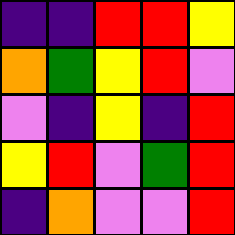[["indigo", "indigo", "red", "red", "yellow"], ["orange", "green", "yellow", "red", "violet"], ["violet", "indigo", "yellow", "indigo", "red"], ["yellow", "red", "violet", "green", "red"], ["indigo", "orange", "violet", "violet", "red"]]